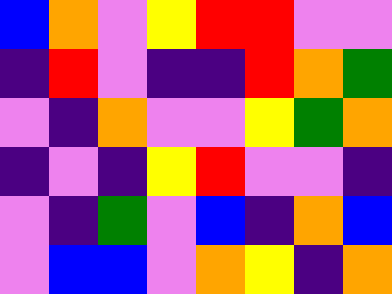[["blue", "orange", "violet", "yellow", "red", "red", "violet", "violet"], ["indigo", "red", "violet", "indigo", "indigo", "red", "orange", "green"], ["violet", "indigo", "orange", "violet", "violet", "yellow", "green", "orange"], ["indigo", "violet", "indigo", "yellow", "red", "violet", "violet", "indigo"], ["violet", "indigo", "green", "violet", "blue", "indigo", "orange", "blue"], ["violet", "blue", "blue", "violet", "orange", "yellow", "indigo", "orange"]]